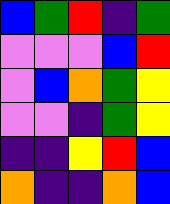[["blue", "green", "red", "indigo", "green"], ["violet", "violet", "violet", "blue", "red"], ["violet", "blue", "orange", "green", "yellow"], ["violet", "violet", "indigo", "green", "yellow"], ["indigo", "indigo", "yellow", "red", "blue"], ["orange", "indigo", "indigo", "orange", "blue"]]